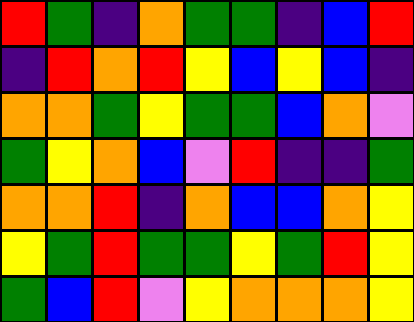[["red", "green", "indigo", "orange", "green", "green", "indigo", "blue", "red"], ["indigo", "red", "orange", "red", "yellow", "blue", "yellow", "blue", "indigo"], ["orange", "orange", "green", "yellow", "green", "green", "blue", "orange", "violet"], ["green", "yellow", "orange", "blue", "violet", "red", "indigo", "indigo", "green"], ["orange", "orange", "red", "indigo", "orange", "blue", "blue", "orange", "yellow"], ["yellow", "green", "red", "green", "green", "yellow", "green", "red", "yellow"], ["green", "blue", "red", "violet", "yellow", "orange", "orange", "orange", "yellow"]]